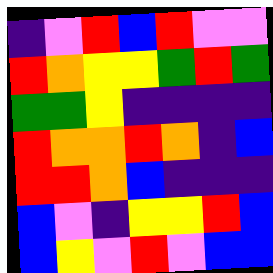[["indigo", "violet", "red", "blue", "red", "violet", "violet"], ["red", "orange", "yellow", "yellow", "green", "red", "green"], ["green", "green", "yellow", "indigo", "indigo", "indigo", "indigo"], ["red", "orange", "orange", "red", "orange", "indigo", "blue"], ["red", "red", "orange", "blue", "indigo", "indigo", "indigo"], ["blue", "violet", "indigo", "yellow", "yellow", "red", "blue"], ["blue", "yellow", "violet", "red", "violet", "blue", "blue"]]